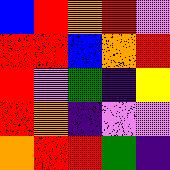[["blue", "red", "orange", "red", "violet"], ["red", "red", "blue", "orange", "red"], ["red", "violet", "green", "indigo", "yellow"], ["red", "orange", "indigo", "violet", "violet"], ["orange", "red", "red", "green", "indigo"]]